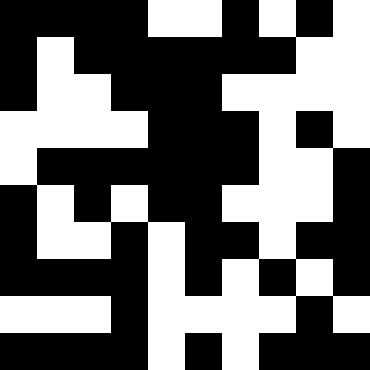[["black", "black", "black", "black", "white", "white", "black", "white", "black", "white"], ["black", "white", "black", "black", "black", "black", "black", "black", "white", "white"], ["black", "white", "white", "black", "black", "black", "white", "white", "white", "white"], ["white", "white", "white", "white", "black", "black", "black", "white", "black", "white"], ["white", "black", "black", "black", "black", "black", "black", "white", "white", "black"], ["black", "white", "black", "white", "black", "black", "white", "white", "white", "black"], ["black", "white", "white", "black", "white", "black", "black", "white", "black", "black"], ["black", "black", "black", "black", "white", "black", "white", "black", "white", "black"], ["white", "white", "white", "black", "white", "white", "white", "white", "black", "white"], ["black", "black", "black", "black", "white", "black", "white", "black", "black", "black"]]